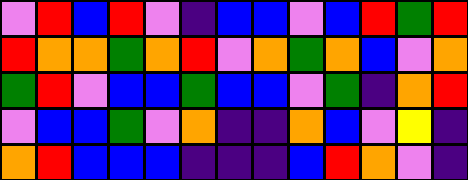[["violet", "red", "blue", "red", "violet", "indigo", "blue", "blue", "violet", "blue", "red", "green", "red"], ["red", "orange", "orange", "green", "orange", "red", "violet", "orange", "green", "orange", "blue", "violet", "orange"], ["green", "red", "violet", "blue", "blue", "green", "blue", "blue", "violet", "green", "indigo", "orange", "red"], ["violet", "blue", "blue", "green", "violet", "orange", "indigo", "indigo", "orange", "blue", "violet", "yellow", "indigo"], ["orange", "red", "blue", "blue", "blue", "indigo", "indigo", "indigo", "blue", "red", "orange", "violet", "indigo"]]